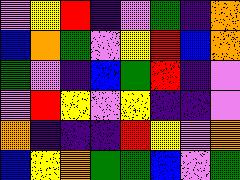[["violet", "yellow", "red", "indigo", "violet", "green", "indigo", "orange"], ["blue", "orange", "green", "violet", "yellow", "red", "blue", "orange"], ["green", "violet", "indigo", "blue", "green", "red", "indigo", "violet"], ["violet", "red", "yellow", "violet", "yellow", "indigo", "indigo", "violet"], ["orange", "indigo", "indigo", "indigo", "red", "yellow", "violet", "orange"], ["blue", "yellow", "orange", "green", "green", "blue", "violet", "green"]]